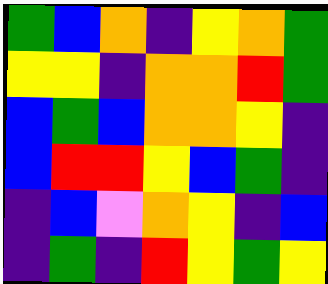[["green", "blue", "orange", "indigo", "yellow", "orange", "green"], ["yellow", "yellow", "indigo", "orange", "orange", "red", "green"], ["blue", "green", "blue", "orange", "orange", "yellow", "indigo"], ["blue", "red", "red", "yellow", "blue", "green", "indigo"], ["indigo", "blue", "violet", "orange", "yellow", "indigo", "blue"], ["indigo", "green", "indigo", "red", "yellow", "green", "yellow"]]